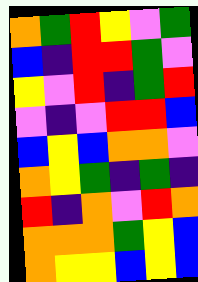[["orange", "green", "red", "yellow", "violet", "green"], ["blue", "indigo", "red", "red", "green", "violet"], ["yellow", "violet", "red", "indigo", "green", "red"], ["violet", "indigo", "violet", "red", "red", "blue"], ["blue", "yellow", "blue", "orange", "orange", "violet"], ["orange", "yellow", "green", "indigo", "green", "indigo"], ["red", "indigo", "orange", "violet", "red", "orange"], ["orange", "orange", "orange", "green", "yellow", "blue"], ["orange", "yellow", "yellow", "blue", "yellow", "blue"]]